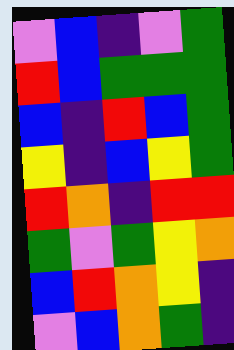[["violet", "blue", "indigo", "violet", "green"], ["red", "blue", "green", "green", "green"], ["blue", "indigo", "red", "blue", "green"], ["yellow", "indigo", "blue", "yellow", "green"], ["red", "orange", "indigo", "red", "red"], ["green", "violet", "green", "yellow", "orange"], ["blue", "red", "orange", "yellow", "indigo"], ["violet", "blue", "orange", "green", "indigo"]]